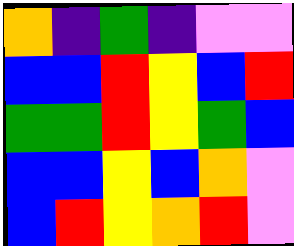[["orange", "indigo", "green", "indigo", "violet", "violet"], ["blue", "blue", "red", "yellow", "blue", "red"], ["green", "green", "red", "yellow", "green", "blue"], ["blue", "blue", "yellow", "blue", "orange", "violet"], ["blue", "red", "yellow", "orange", "red", "violet"]]